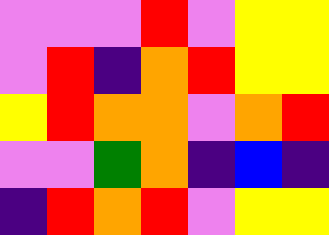[["violet", "violet", "violet", "red", "violet", "yellow", "yellow"], ["violet", "red", "indigo", "orange", "red", "yellow", "yellow"], ["yellow", "red", "orange", "orange", "violet", "orange", "red"], ["violet", "violet", "green", "orange", "indigo", "blue", "indigo"], ["indigo", "red", "orange", "red", "violet", "yellow", "yellow"]]